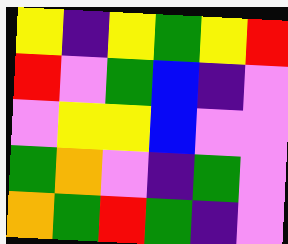[["yellow", "indigo", "yellow", "green", "yellow", "red"], ["red", "violet", "green", "blue", "indigo", "violet"], ["violet", "yellow", "yellow", "blue", "violet", "violet"], ["green", "orange", "violet", "indigo", "green", "violet"], ["orange", "green", "red", "green", "indigo", "violet"]]